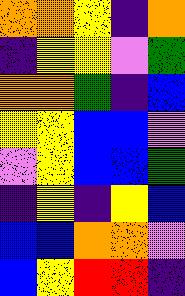[["orange", "orange", "yellow", "indigo", "orange"], ["indigo", "yellow", "yellow", "violet", "green"], ["orange", "orange", "green", "indigo", "blue"], ["yellow", "yellow", "blue", "blue", "violet"], ["violet", "yellow", "blue", "blue", "green"], ["indigo", "yellow", "indigo", "yellow", "blue"], ["blue", "blue", "orange", "orange", "violet"], ["blue", "yellow", "red", "red", "indigo"]]